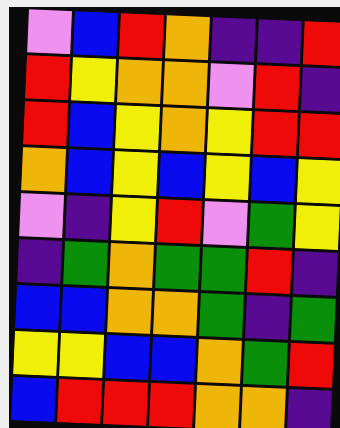[["violet", "blue", "red", "orange", "indigo", "indigo", "red"], ["red", "yellow", "orange", "orange", "violet", "red", "indigo"], ["red", "blue", "yellow", "orange", "yellow", "red", "red"], ["orange", "blue", "yellow", "blue", "yellow", "blue", "yellow"], ["violet", "indigo", "yellow", "red", "violet", "green", "yellow"], ["indigo", "green", "orange", "green", "green", "red", "indigo"], ["blue", "blue", "orange", "orange", "green", "indigo", "green"], ["yellow", "yellow", "blue", "blue", "orange", "green", "red"], ["blue", "red", "red", "red", "orange", "orange", "indigo"]]